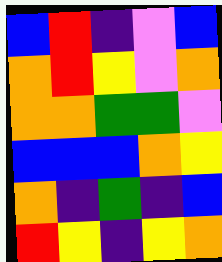[["blue", "red", "indigo", "violet", "blue"], ["orange", "red", "yellow", "violet", "orange"], ["orange", "orange", "green", "green", "violet"], ["blue", "blue", "blue", "orange", "yellow"], ["orange", "indigo", "green", "indigo", "blue"], ["red", "yellow", "indigo", "yellow", "orange"]]